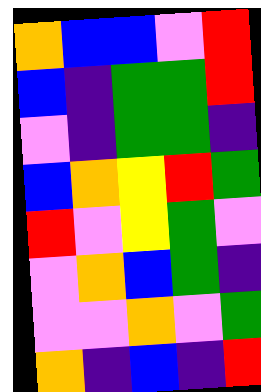[["orange", "blue", "blue", "violet", "red"], ["blue", "indigo", "green", "green", "red"], ["violet", "indigo", "green", "green", "indigo"], ["blue", "orange", "yellow", "red", "green"], ["red", "violet", "yellow", "green", "violet"], ["violet", "orange", "blue", "green", "indigo"], ["violet", "violet", "orange", "violet", "green"], ["orange", "indigo", "blue", "indigo", "red"]]